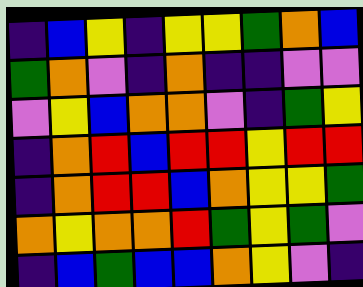[["indigo", "blue", "yellow", "indigo", "yellow", "yellow", "green", "orange", "blue"], ["green", "orange", "violet", "indigo", "orange", "indigo", "indigo", "violet", "violet"], ["violet", "yellow", "blue", "orange", "orange", "violet", "indigo", "green", "yellow"], ["indigo", "orange", "red", "blue", "red", "red", "yellow", "red", "red"], ["indigo", "orange", "red", "red", "blue", "orange", "yellow", "yellow", "green"], ["orange", "yellow", "orange", "orange", "red", "green", "yellow", "green", "violet"], ["indigo", "blue", "green", "blue", "blue", "orange", "yellow", "violet", "indigo"]]